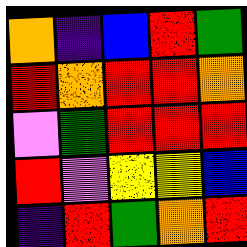[["orange", "indigo", "blue", "red", "green"], ["red", "orange", "red", "red", "orange"], ["violet", "green", "red", "red", "red"], ["red", "violet", "yellow", "yellow", "blue"], ["indigo", "red", "green", "orange", "red"]]